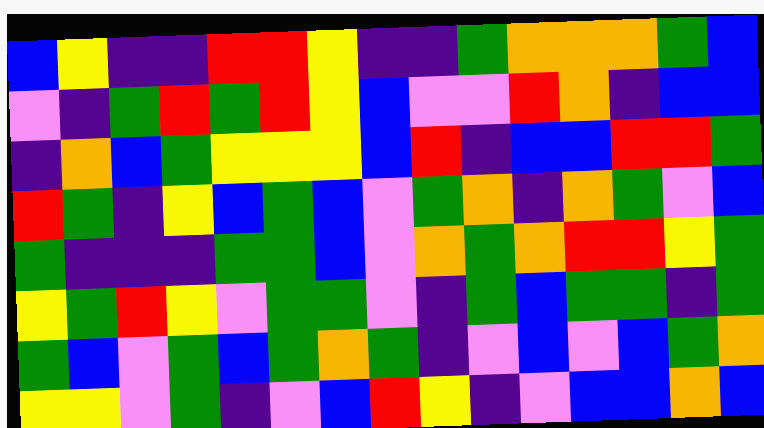[["blue", "yellow", "indigo", "indigo", "red", "red", "yellow", "indigo", "indigo", "green", "orange", "orange", "orange", "green", "blue"], ["violet", "indigo", "green", "red", "green", "red", "yellow", "blue", "violet", "violet", "red", "orange", "indigo", "blue", "blue"], ["indigo", "orange", "blue", "green", "yellow", "yellow", "yellow", "blue", "red", "indigo", "blue", "blue", "red", "red", "green"], ["red", "green", "indigo", "yellow", "blue", "green", "blue", "violet", "green", "orange", "indigo", "orange", "green", "violet", "blue"], ["green", "indigo", "indigo", "indigo", "green", "green", "blue", "violet", "orange", "green", "orange", "red", "red", "yellow", "green"], ["yellow", "green", "red", "yellow", "violet", "green", "green", "violet", "indigo", "green", "blue", "green", "green", "indigo", "green"], ["green", "blue", "violet", "green", "blue", "green", "orange", "green", "indigo", "violet", "blue", "violet", "blue", "green", "orange"], ["yellow", "yellow", "violet", "green", "indigo", "violet", "blue", "red", "yellow", "indigo", "violet", "blue", "blue", "orange", "blue"]]